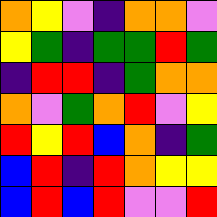[["orange", "yellow", "violet", "indigo", "orange", "orange", "violet"], ["yellow", "green", "indigo", "green", "green", "red", "green"], ["indigo", "red", "red", "indigo", "green", "orange", "orange"], ["orange", "violet", "green", "orange", "red", "violet", "yellow"], ["red", "yellow", "red", "blue", "orange", "indigo", "green"], ["blue", "red", "indigo", "red", "orange", "yellow", "yellow"], ["blue", "red", "blue", "red", "violet", "violet", "red"]]